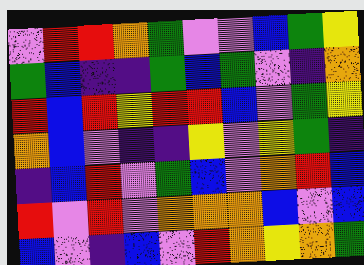[["violet", "red", "red", "orange", "green", "violet", "violet", "blue", "green", "yellow"], ["green", "blue", "indigo", "indigo", "green", "blue", "green", "violet", "indigo", "orange"], ["red", "blue", "red", "yellow", "red", "red", "blue", "violet", "green", "yellow"], ["orange", "blue", "violet", "indigo", "indigo", "yellow", "violet", "yellow", "green", "indigo"], ["indigo", "blue", "red", "violet", "green", "blue", "violet", "orange", "red", "blue"], ["red", "violet", "red", "violet", "orange", "orange", "orange", "blue", "violet", "blue"], ["blue", "violet", "indigo", "blue", "violet", "red", "orange", "yellow", "orange", "green"]]